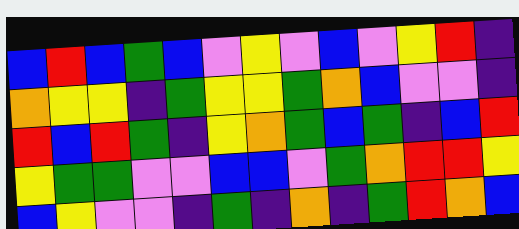[["blue", "red", "blue", "green", "blue", "violet", "yellow", "violet", "blue", "violet", "yellow", "red", "indigo"], ["orange", "yellow", "yellow", "indigo", "green", "yellow", "yellow", "green", "orange", "blue", "violet", "violet", "indigo"], ["red", "blue", "red", "green", "indigo", "yellow", "orange", "green", "blue", "green", "indigo", "blue", "red"], ["yellow", "green", "green", "violet", "violet", "blue", "blue", "violet", "green", "orange", "red", "red", "yellow"], ["blue", "yellow", "violet", "violet", "indigo", "green", "indigo", "orange", "indigo", "green", "red", "orange", "blue"]]